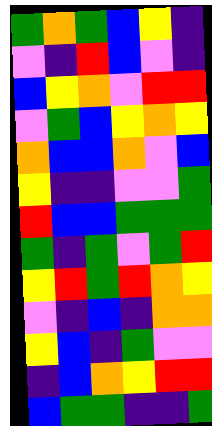[["green", "orange", "green", "blue", "yellow", "indigo"], ["violet", "indigo", "red", "blue", "violet", "indigo"], ["blue", "yellow", "orange", "violet", "red", "red"], ["violet", "green", "blue", "yellow", "orange", "yellow"], ["orange", "blue", "blue", "orange", "violet", "blue"], ["yellow", "indigo", "indigo", "violet", "violet", "green"], ["red", "blue", "blue", "green", "green", "green"], ["green", "indigo", "green", "violet", "green", "red"], ["yellow", "red", "green", "red", "orange", "yellow"], ["violet", "indigo", "blue", "indigo", "orange", "orange"], ["yellow", "blue", "indigo", "green", "violet", "violet"], ["indigo", "blue", "orange", "yellow", "red", "red"], ["blue", "green", "green", "indigo", "indigo", "green"]]